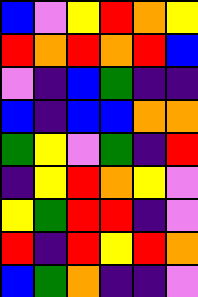[["blue", "violet", "yellow", "red", "orange", "yellow"], ["red", "orange", "red", "orange", "red", "blue"], ["violet", "indigo", "blue", "green", "indigo", "indigo"], ["blue", "indigo", "blue", "blue", "orange", "orange"], ["green", "yellow", "violet", "green", "indigo", "red"], ["indigo", "yellow", "red", "orange", "yellow", "violet"], ["yellow", "green", "red", "red", "indigo", "violet"], ["red", "indigo", "red", "yellow", "red", "orange"], ["blue", "green", "orange", "indigo", "indigo", "violet"]]